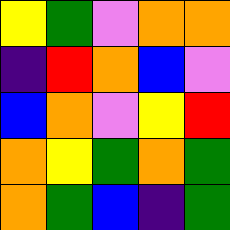[["yellow", "green", "violet", "orange", "orange"], ["indigo", "red", "orange", "blue", "violet"], ["blue", "orange", "violet", "yellow", "red"], ["orange", "yellow", "green", "orange", "green"], ["orange", "green", "blue", "indigo", "green"]]